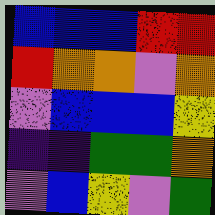[["blue", "blue", "blue", "red", "red"], ["red", "orange", "orange", "violet", "orange"], ["violet", "blue", "blue", "blue", "yellow"], ["indigo", "indigo", "green", "green", "orange"], ["violet", "blue", "yellow", "violet", "green"]]